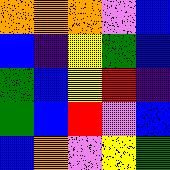[["orange", "orange", "orange", "violet", "blue"], ["blue", "indigo", "yellow", "green", "blue"], ["green", "blue", "yellow", "red", "indigo"], ["green", "blue", "red", "violet", "blue"], ["blue", "orange", "violet", "yellow", "green"]]